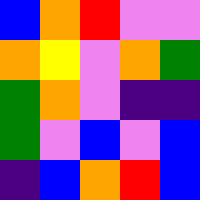[["blue", "orange", "red", "violet", "violet"], ["orange", "yellow", "violet", "orange", "green"], ["green", "orange", "violet", "indigo", "indigo"], ["green", "violet", "blue", "violet", "blue"], ["indigo", "blue", "orange", "red", "blue"]]